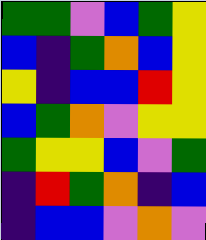[["green", "green", "violet", "blue", "green", "yellow"], ["blue", "indigo", "green", "orange", "blue", "yellow"], ["yellow", "indigo", "blue", "blue", "red", "yellow"], ["blue", "green", "orange", "violet", "yellow", "yellow"], ["green", "yellow", "yellow", "blue", "violet", "green"], ["indigo", "red", "green", "orange", "indigo", "blue"], ["indigo", "blue", "blue", "violet", "orange", "violet"]]